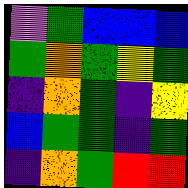[["violet", "green", "blue", "blue", "blue"], ["green", "orange", "green", "yellow", "green"], ["indigo", "orange", "green", "indigo", "yellow"], ["blue", "green", "green", "indigo", "green"], ["indigo", "orange", "green", "red", "red"]]